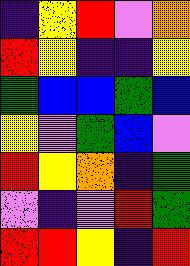[["indigo", "yellow", "red", "violet", "orange"], ["red", "yellow", "indigo", "indigo", "yellow"], ["green", "blue", "blue", "green", "blue"], ["yellow", "violet", "green", "blue", "violet"], ["red", "yellow", "orange", "indigo", "green"], ["violet", "indigo", "violet", "red", "green"], ["red", "red", "yellow", "indigo", "red"]]